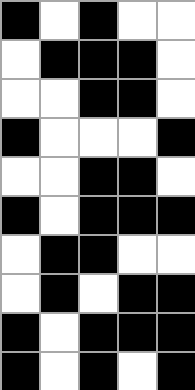[["black", "white", "black", "white", "white"], ["white", "black", "black", "black", "white"], ["white", "white", "black", "black", "white"], ["black", "white", "white", "white", "black"], ["white", "white", "black", "black", "white"], ["black", "white", "black", "black", "black"], ["white", "black", "black", "white", "white"], ["white", "black", "white", "black", "black"], ["black", "white", "black", "black", "black"], ["black", "white", "black", "white", "black"]]